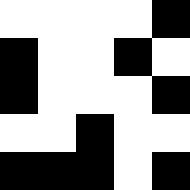[["white", "white", "white", "white", "black"], ["black", "white", "white", "black", "white"], ["black", "white", "white", "white", "black"], ["white", "white", "black", "white", "white"], ["black", "black", "black", "white", "black"]]